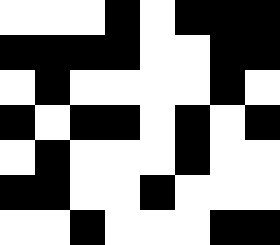[["white", "white", "white", "black", "white", "black", "black", "black"], ["black", "black", "black", "black", "white", "white", "black", "black"], ["white", "black", "white", "white", "white", "white", "black", "white"], ["black", "white", "black", "black", "white", "black", "white", "black"], ["white", "black", "white", "white", "white", "black", "white", "white"], ["black", "black", "white", "white", "black", "white", "white", "white"], ["white", "white", "black", "white", "white", "white", "black", "black"]]